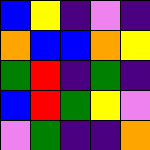[["blue", "yellow", "indigo", "violet", "indigo"], ["orange", "blue", "blue", "orange", "yellow"], ["green", "red", "indigo", "green", "indigo"], ["blue", "red", "green", "yellow", "violet"], ["violet", "green", "indigo", "indigo", "orange"]]